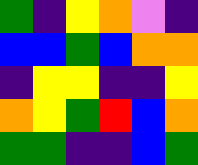[["green", "indigo", "yellow", "orange", "violet", "indigo"], ["blue", "blue", "green", "blue", "orange", "orange"], ["indigo", "yellow", "yellow", "indigo", "indigo", "yellow"], ["orange", "yellow", "green", "red", "blue", "orange"], ["green", "green", "indigo", "indigo", "blue", "green"]]